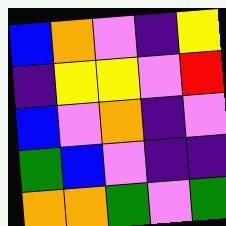[["blue", "orange", "violet", "indigo", "yellow"], ["indigo", "yellow", "yellow", "violet", "red"], ["blue", "violet", "orange", "indigo", "violet"], ["green", "blue", "violet", "indigo", "indigo"], ["orange", "orange", "green", "violet", "green"]]